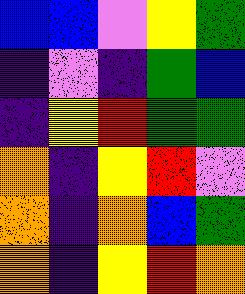[["blue", "blue", "violet", "yellow", "green"], ["indigo", "violet", "indigo", "green", "blue"], ["indigo", "yellow", "red", "green", "green"], ["orange", "indigo", "yellow", "red", "violet"], ["orange", "indigo", "orange", "blue", "green"], ["orange", "indigo", "yellow", "red", "orange"]]